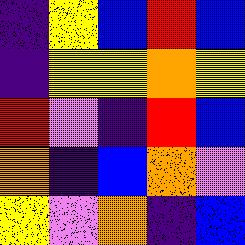[["indigo", "yellow", "blue", "red", "blue"], ["indigo", "yellow", "yellow", "orange", "yellow"], ["red", "violet", "indigo", "red", "blue"], ["orange", "indigo", "blue", "orange", "violet"], ["yellow", "violet", "orange", "indigo", "blue"]]